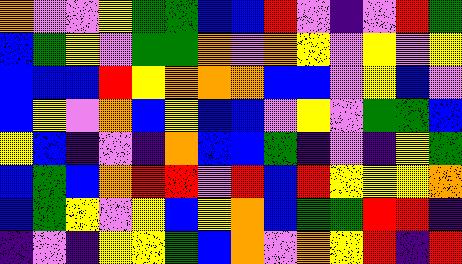[["orange", "violet", "violet", "yellow", "green", "green", "blue", "blue", "red", "violet", "indigo", "violet", "red", "green"], ["blue", "green", "yellow", "violet", "green", "green", "orange", "violet", "orange", "yellow", "violet", "yellow", "violet", "yellow"], ["blue", "blue", "blue", "red", "yellow", "orange", "orange", "orange", "blue", "blue", "violet", "yellow", "blue", "violet"], ["blue", "yellow", "violet", "orange", "blue", "yellow", "blue", "blue", "violet", "yellow", "violet", "green", "green", "blue"], ["yellow", "blue", "indigo", "violet", "indigo", "orange", "blue", "blue", "green", "indigo", "violet", "indigo", "yellow", "green"], ["blue", "green", "blue", "orange", "red", "red", "violet", "red", "blue", "red", "yellow", "yellow", "yellow", "orange"], ["blue", "green", "yellow", "violet", "yellow", "blue", "yellow", "orange", "blue", "green", "green", "red", "red", "indigo"], ["indigo", "violet", "indigo", "yellow", "yellow", "green", "blue", "orange", "violet", "orange", "yellow", "red", "indigo", "red"]]